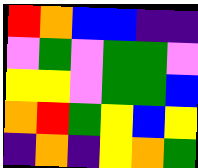[["red", "orange", "blue", "blue", "indigo", "indigo"], ["violet", "green", "violet", "green", "green", "violet"], ["yellow", "yellow", "violet", "green", "green", "blue"], ["orange", "red", "green", "yellow", "blue", "yellow"], ["indigo", "orange", "indigo", "yellow", "orange", "green"]]